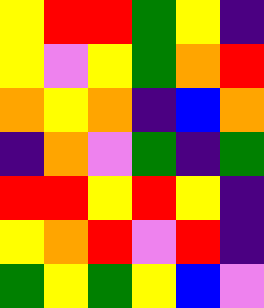[["yellow", "red", "red", "green", "yellow", "indigo"], ["yellow", "violet", "yellow", "green", "orange", "red"], ["orange", "yellow", "orange", "indigo", "blue", "orange"], ["indigo", "orange", "violet", "green", "indigo", "green"], ["red", "red", "yellow", "red", "yellow", "indigo"], ["yellow", "orange", "red", "violet", "red", "indigo"], ["green", "yellow", "green", "yellow", "blue", "violet"]]